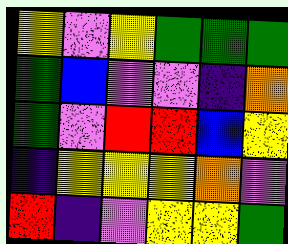[["yellow", "violet", "yellow", "green", "green", "green"], ["green", "blue", "violet", "violet", "indigo", "orange"], ["green", "violet", "red", "red", "blue", "yellow"], ["indigo", "yellow", "yellow", "yellow", "orange", "violet"], ["red", "indigo", "violet", "yellow", "yellow", "green"]]